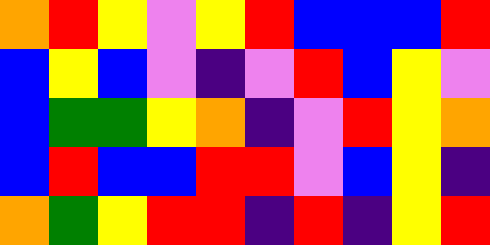[["orange", "red", "yellow", "violet", "yellow", "red", "blue", "blue", "blue", "red"], ["blue", "yellow", "blue", "violet", "indigo", "violet", "red", "blue", "yellow", "violet"], ["blue", "green", "green", "yellow", "orange", "indigo", "violet", "red", "yellow", "orange"], ["blue", "red", "blue", "blue", "red", "red", "violet", "blue", "yellow", "indigo"], ["orange", "green", "yellow", "red", "red", "indigo", "red", "indigo", "yellow", "red"]]